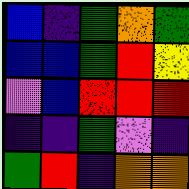[["blue", "indigo", "green", "orange", "green"], ["blue", "blue", "green", "red", "yellow"], ["violet", "blue", "red", "red", "red"], ["indigo", "indigo", "green", "violet", "indigo"], ["green", "red", "indigo", "orange", "orange"]]